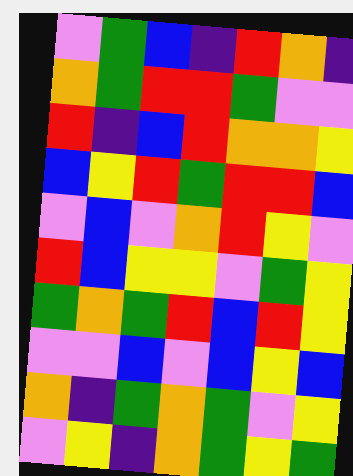[["violet", "green", "blue", "indigo", "red", "orange", "indigo"], ["orange", "green", "red", "red", "green", "violet", "violet"], ["red", "indigo", "blue", "red", "orange", "orange", "yellow"], ["blue", "yellow", "red", "green", "red", "red", "blue"], ["violet", "blue", "violet", "orange", "red", "yellow", "violet"], ["red", "blue", "yellow", "yellow", "violet", "green", "yellow"], ["green", "orange", "green", "red", "blue", "red", "yellow"], ["violet", "violet", "blue", "violet", "blue", "yellow", "blue"], ["orange", "indigo", "green", "orange", "green", "violet", "yellow"], ["violet", "yellow", "indigo", "orange", "green", "yellow", "green"]]